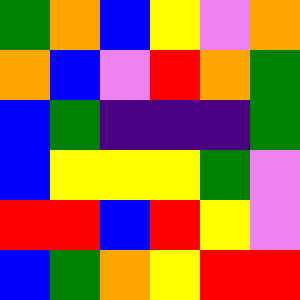[["green", "orange", "blue", "yellow", "violet", "orange"], ["orange", "blue", "violet", "red", "orange", "green"], ["blue", "green", "indigo", "indigo", "indigo", "green"], ["blue", "yellow", "yellow", "yellow", "green", "violet"], ["red", "red", "blue", "red", "yellow", "violet"], ["blue", "green", "orange", "yellow", "red", "red"]]